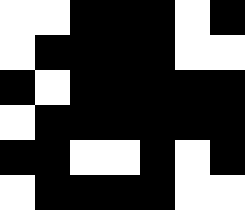[["white", "white", "black", "black", "black", "white", "black"], ["white", "black", "black", "black", "black", "white", "white"], ["black", "white", "black", "black", "black", "black", "black"], ["white", "black", "black", "black", "black", "black", "black"], ["black", "black", "white", "white", "black", "white", "black"], ["white", "black", "black", "black", "black", "white", "white"]]